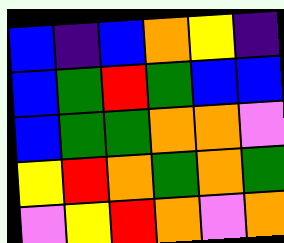[["blue", "indigo", "blue", "orange", "yellow", "indigo"], ["blue", "green", "red", "green", "blue", "blue"], ["blue", "green", "green", "orange", "orange", "violet"], ["yellow", "red", "orange", "green", "orange", "green"], ["violet", "yellow", "red", "orange", "violet", "orange"]]